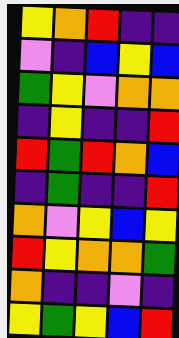[["yellow", "orange", "red", "indigo", "indigo"], ["violet", "indigo", "blue", "yellow", "blue"], ["green", "yellow", "violet", "orange", "orange"], ["indigo", "yellow", "indigo", "indigo", "red"], ["red", "green", "red", "orange", "blue"], ["indigo", "green", "indigo", "indigo", "red"], ["orange", "violet", "yellow", "blue", "yellow"], ["red", "yellow", "orange", "orange", "green"], ["orange", "indigo", "indigo", "violet", "indigo"], ["yellow", "green", "yellow", "blue", "red"]]